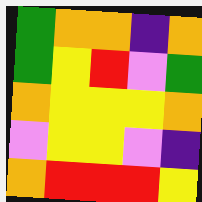[["green", "orange", "orange", "indigo", "orange"], ["green", "yellow", "red", "violet", "green"], ["orange", "yellow", "yellow", "yellow", "orange"], ["violet", "yellow", "yellow", "violet", "indigo"], ["orange", "red", "red", "red", "yellow"]]